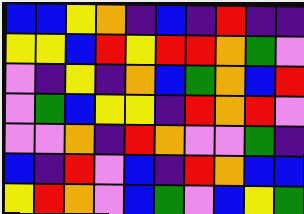[["blue", "blue", "yellow", "orange", "indigo", "blue", "indigo", "red", "indigo", "indigo"], ["yellow", "yellow", "blue", "red", "yellow", "red", "red", "orange", "green", "violet"], ["violet", "indigo", "yellow", "indigo", "orange", "blue", "green", "orange", "blue", "red"], ["violet", "green", "blue", "yellow", "yellow", "indigo", "red", "orange", "red", "violet"], ["violet", "violet", "orange", "indigo", "red", "orange", "violet", "violet", "green", "indigo"], ["blue", "indigo", "red", "violet", "blue", "indigo", "red", "orange", "blue", "blue"], ["yellow", "red", "orange", "violet", "blue", "green", "violet", "blue", "yellow", "green"]]